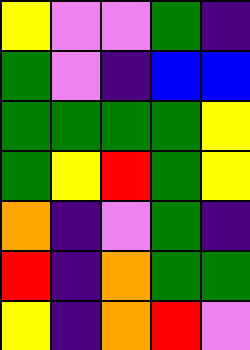[["yellow", "violet", "violet", "green", "indigo"], ["green", "violet", "indigo", "blue", "blue"], ["green", "green", "green", "green", "yellow"], ["green", "yellow", "red", "green", "yellow"], ["orange", "indigo", "violet", "green", "indigo"], ["red", "indigo", "orange", "green", "green"], ["yellow", "indigo", "orange", "red", "violet"]]